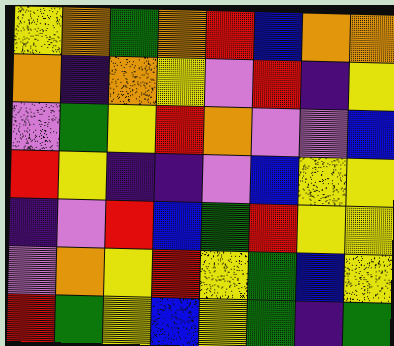[["yellow", "orange", "green", "orange", "red", "blue", "orange", "orange"], ["orange", "indigo", "orange", "yellow", "violet", "red", "indigo", "yellow"], ["violet", "green", "yellow", "red", "orange", "violet", "violet", "blue"], ["red", "yellow", "indigo", "indigo", "violet", "blue", "yellow", "yellow"], ["indigo", "violet", "red", "blue", "green", "red", "yellow", "yellow"], ["violet", "orange", "yellow", "red", "yellow", "green", "blue", "yellow"], ["red", "green", "yellow", "blue", "yellow", "green", "indigo", "green"]]